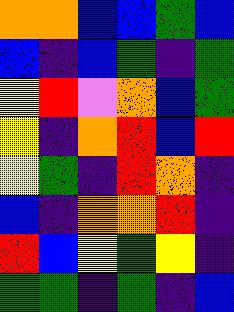[["orange", "orange", "blue", "blue", "green", "blue"], ["blue", "indigo", "blue", "green", "indigo", "green"], ["yellow", "red", "violet", "orange", "blue", "green"], ["yellow", "indigo", "orange", "red", "blue", "red"], ["yellow", "green", "indigo", "red", "orange", "indigo"], ["blue", "indigo", "orange", "orange", "red", "indigo"], ["red", "blue", "yellow", "green", "yellow", "indigo"], ["green", "green", "indigo", "green", "indigo", "blue"]]